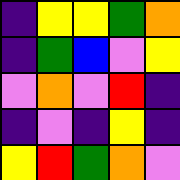[["indigo", "yellow", "yellow", "green", "orange"], ["indigo", "green", "blue", "violet", "yellow"], ["violet", "orange", "violet", "red", "indigo"], ["indigo", "violet", "indigo", "yellow", "indigo"], ["yellow", "red", "green", "orange", "violet"]]